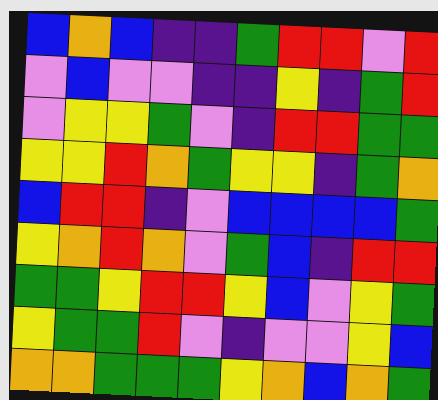[["blue", "orange", "blue", "indigo", "indigo", "green", "red", "red", "violet", "red"], ["violet", "blue", "violet", "violet", "indigo", "indigo", "yellow", "indigo", "green", "red"], ["violet", "yellow", "yellow", "green", "violet", "indigo", "red", "red", "green", "green"], ["yellow", "yellow", "red", "orange", "green", "yellow", "yellow", "indigo", "green", "orange"], ["blue", "red", "red", "indigo", "violet", "blue", "blue", "blue", "blue", "green"], ["yellow", "orange", "red", "orange", "violet", "green", "blue", "indigo", "red", "red"], ["green", "green", "yellow", "red", "red", "yellow", "blue", "violet", "yellow", "green"], ["yellow", "green", "green", "red", "violet", "indigo", "violet", "violet", "yellow", "blue"], ["orange", "orange", "green", "green", "green", "yellow", "orange", "blue", "orange", "green"]]